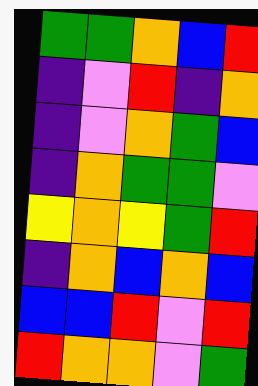[["green", "green", "orange", "blue", "red"], ["indigo", "violet", "red", "indigo", "orange"], ["indigo", "violet", "orange", "green", "blue"], ["indigo", "orange", "green", "green", "violet"], ["yellow", "orange", "yellow", "green", "red"], ["indigo", "orange", "blue", "orange", "blue"], ["blue", "blue", "red", "violet", "red"], ["red", "orange", "orange", "violet", "green"]]